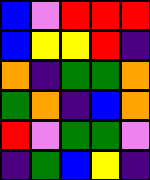[["blue", "violet", "red", "red", "red"], ["blue", "yellow", "yellow", "red", "indigo"], ["orange", "indigo", "green", "green", "orange"], ["green", "orange", "indigo", "blue", "orange"], ["red", "violet", "green", "green", "violet"], ["indigo", "green", "blue", "yellow", "indigo"]]